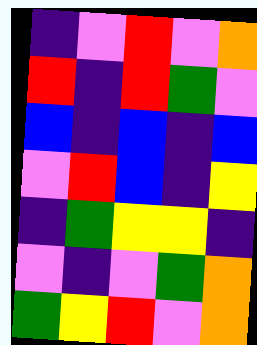[["indigo", "violet", "red", "violet", "orange"], ["red", "indigo", "red", "green", "violet"], ["blue", "indigo", "blue", "indigo", "blue"], ["violet", "red", "blue", "indigo", "yellow"], ["indigo", "green", "yellow", "yellow", "indigo"], ["violet", "indigo", "violet", "green", "orange"], ["green", "yellow", "red", "violet", "orange"]]